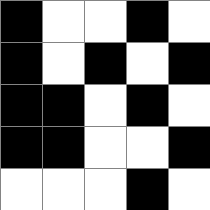[["black", "white", "white", "black", "white"], ["black", "white", "black", "white", "black"], ["black", "black", "white", "black", "white"], ["black", "black", "white", "white", "black"], ["white", "white", "white", "black", "white"]]